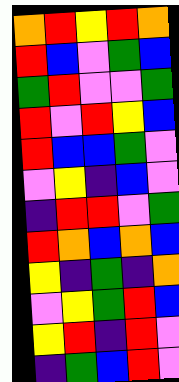[["orange", "red", "yellow", "red", "orange"], ["red", "blue", "violet", "green", "blue"], ["green", "red", "violet", "violet", "green"], ["red", "violet", "red", "yellow", "blue"], ["red", "blue", "blue", "green", "violet"], ["violet", "yellow", "indigo", "blue", "violet"], ["indigo", "red", "red", "violet", "green"], ["red", "orange", "blue", "orange", "blue"], ["yellow", "indigo", "green", "indigo", "orange"], ["violet", "yellow", "green", "red", "blue"], ["yellow", "red", "indigo", "red", "violet"], ["indigo", "green", "blue", "red", "violet"]]